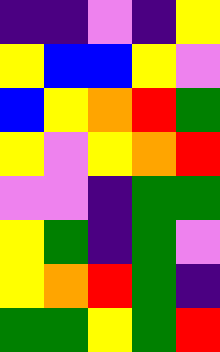[["indigo", "indigo", "violet", "indigo", "yellow"], ["yellow", "blue", "blue", "yellow", "violet"], ["blue", "yellow", "orange", "red", "green"], ["yellow", "violet", "yellow", "orange", "red"], ["violet", "violet", "indigo", "green", "green"], ["yellow", "green", "indigo", "green", "violet"], ["yellow", "orange", "red", "green", "indigo"], ["green", "green", "yellow", "green", "red"]]